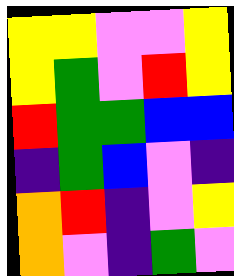[["yellow", "yellow", "violet", "violet", "yellow"], ["yellow", "green", "violet", "red", "yellow"], ["red", "green", "green", "blue", "blue"], ["indigo", "green", "blue", "violet", "indigo"], ["orange", "red", "indigo", "violet", "yellow"], ["orange", "violet", "indigo", "green", "violet"]]